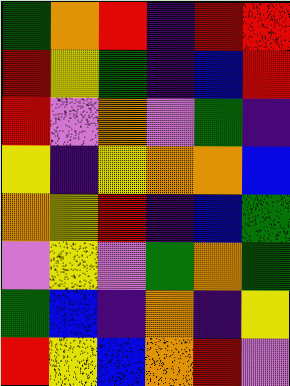[["green", "orange", "red", "indigo", "red", "red"], ["red", "yellow", "green", "indigo", "blue", "red"], ["red", "violet", "orange", "violet", "green", "indigo"], ["yellow", "indigo", "yellow", "orange", "orange", "blue"], ["orange", "yellow", "red", "indigo", "blue", "green"], ["violet", "yellow", "violet", "green", "orange", "green"], ["green", "blue", "indigo", "orange", "indigo", "yellow"], ["red", "yellow", "blue", "orange", "red", "violet"]]